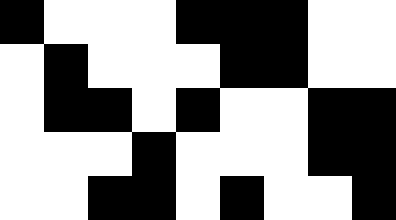[["black", "white", "white", "white", "black", "black", "black", "white", "white"], ["white", "black", "white", "white", "white", "black", "black", "white", "white"], ["white", "black", "black", "white", "black", "white", "white", "black", "black"], ["white", "white", "white", "black", "white", "white", "white", "black", "black"], ["white", "white", "black", "black", "white", "black", "white", "white", "black"]]